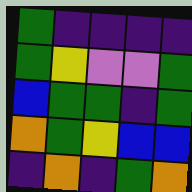[["green", "indigo", "indigo", "indigo", "indigo"], ["green", "yellow", "violet", "violet", "green"], ["blue", "green", "green", "indigo", "green"], ["orange", "green", "yellow", "blue", "blue"], ["indigo", "orange", "indigo", "green", "orange"]]